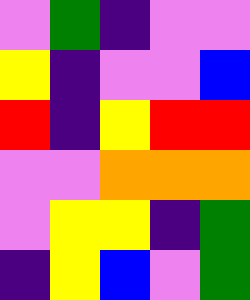[["violet", "green", "indigo", "violet", "violet"], ["yellow", "indigo", "violet", "violet", "blue"], ["red", "indigo", "yellow", "red", "red"], ["violet", "violet", "orange", "orange", "orange"], ["violet", "yellow", "yellow", "indigo", "green"], ["indigo", "yellow", "blue", "violet", "green"]]